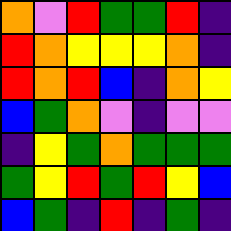[["orange", "violet", "red", "green", "green", "red", "indigo"], ["red", "orange", "yellow", "yellow", "yellow", "orange", "indigo"], ["red", "orange", "red", "blue", "indigo", "orange", "yellow"], ["blue", "green", "orange", "violet", "indigo", "violet", "violet"], ["indigo", "yellow", "green", "orange", "green", "green", "green"], ["green", "yellow", "red", "green", "red", "yellow", "blue"], ["blue", "green", "indigo", "red", "indigo", "green", "indigo"]]